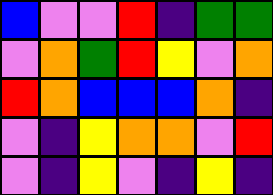[["blue", "violet", "violet", "red", "indigo", "green", "green"], ["violet", "orange", "green", "red", "yellow", "violet", "orange"], ["red", "orange", "blue", "blue", "blue", "orange", "indigo"], ["violet", "indigo", "yellow", "orange", "orange", "violet", "red"], ["violet", "indigo", "yellow", "violet", "indigo", "yellow", "indigo"]]